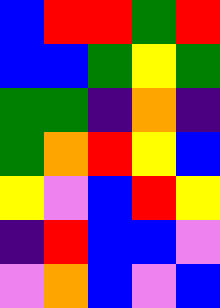[["blue", "red", "red", "green", "red"], ["blue", "blue", "green", "yellow", "green"], ["green", "green", "indigo", "orange", "indigo"], ["green", "orange", "red", "yellow", "blue"], ["yellow", "violet", "blue", "red", "yellow"], ["indigo", "red", "blue", "blue", "violet"], ["violet", "orange", "blue", "violet", "blue"]]